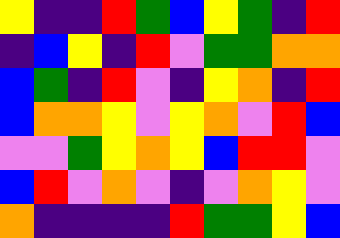[["yellow", "indigo", "indigo", "red", "green", "blue", "yellow", "green", "indigo", "red"], ["indigo", "blue", "yellow", "indigo", "red", "violet", "green", "green", "orange", "orange"], ["blue", "green", "indigo", "red", "violet", "indigo", "yellow", "orange", "indigo", "red"], ["blue", "orange", "orange", "yellow", "violet", "yellow", "orange", "violet", "red", "blue"], ["violet", "violet", "green", "yellow", "orange", "yellow", "blue", "red", "red", "violet"], ["blue", "red", "violet", "orange", "violet", "indigo", "violet", "orange", "yellow", "violet"], ["orange", "indigo", "indigo", "indigo", "indigo", "red", "green", "green", "yellow", "blue"]]